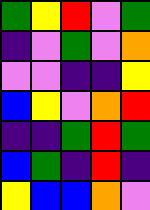[["green", "yellow", "red", "violet", "green"], ["indigo", "violet", "green", "violet", "orange"], ["violet", "violet", "indigo", "indigo", "yellow"], ["blue", "yellow", "violet", "orange", "red"], ["indigo", "indigo", "green", "red", "green"], ["blue", "green", "indigo", "red", "indigo"], ["yellow", "blue", "blue", "orange", "violet"]]